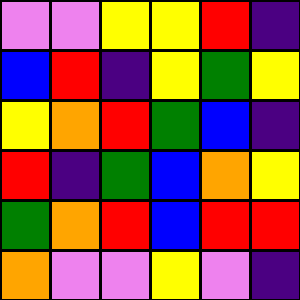[["violet", "violet", "yellow", "yellow", "red", "indigo"], ["blue", "red", "indigo", "yellow", "green", "yellow"], ["yellow", "orange", "red", "green", "blue", "indigo"], ["red", "indigo", "green", "blue", "orange", "yellow"], ["green", "orange", "red", "blue", "red", "red"], ["orange", "violet", "violet", "yellow", "violet", "indigo"]]